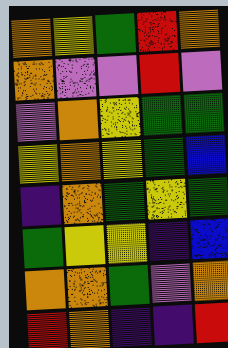[["orange", "yellow", "green", "red", "orange"], ["orange", "violet", "violet", "red", "violet"], ["violet", "orange", "yellow", "green", "green"], ["yellow", "orange", "yellow", "green", "blue"], ["indigo", "orange", "green", "yellow", "green"], ["green", "yellow", "yellow", "indigo", "blue"], ["orange", "orange", "green", "violet", "orange"], ["red", "orange", "indigo", "indigo", "red"]]